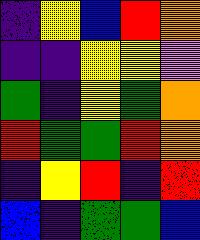[["indigo", "yellow", "blue", "red", "orange"], ["indigo", "indigo", "yellow", "yellow", "violet"], ["green", "indigo", "yellow", "green", "orange"], ["red", "green", "green", "red", "orange"], ["indigo", "yellow", "red", "indigo", "red"], ["blue", "indigo", "green", "green", "blue"]]